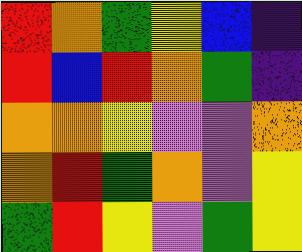[["red", "orange", "green", "yellow", "blue", "indigo"], ["red", "blue", "red", "orange", "green", "indigo"], ["orange", "orange", "yellow", "violet", "violet", "orange"], ["orange", "red", "green", "orange", "violet", "yellow"], ["green", "red", "yellow", "violet", "green", "yellow"]]